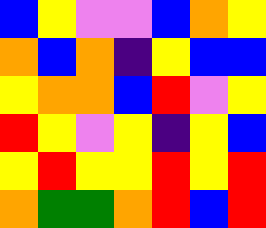[["blue", "yellow", "violet", "violet", "blue", "orange", "yellow"], ["orange", "blue", "orange", "indigo", "yellow", "blue", "blue"], ["yellow", "orange", "orange", "blue", "red", "violet", "yellow"], ["red", "yellow", "violet", "yellow", "indigo", "yellow", "blue"], ["yellow", "red", "yellow", "yellow", "red", "yellow", "red"], ["orange", "green", "green", "orange", "red", "blue", "red"]]